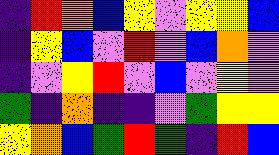[["indigo", "red", "orange", "blue", "yellow", "violet", "yellow", "yellow", "blue"], ["indigo", "yellow", "blue", "violet", "red", "violet", "blue", "orange", "violet"], ["indigo", "violet", "yellow", "red", "violet", "blue", "violet", "yellow", "violet"], ["green", "indigo", "orange", "indigo", "indigo", "violet", "green", "yellow", "yellow"], ["yellow", "orange", "blue", "green", "red", "green", "indigo", "red", "blue"]]